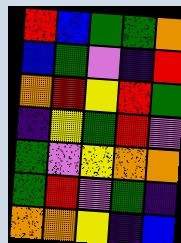[["red", "blue", "green", "green", "orange"], ["blue", "green", "violet", "indigo", "red"], ["orange", "red", "yellow", "red", "green"], ["indigo", "yellow", "green", "red", "violet"], ["green", "violet", "yellow", "orange", "orange"], ["green", "red", "violet", "green", "indigo"], ["orange", "orange", "yellow", "indigo", "blue"]]